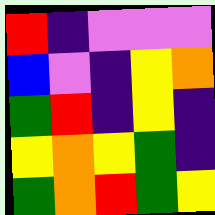[["red", "indigo", "violet", "violet", "violet"], ["blue", "violet", "indigo", "yellow", "orange"], ["green", "red", "indigo", "yellow", "indigo"], ["yellow", "orange", "yellow", "green", "indigo"], ["green", "orange", "red", "green", "yellow"]]